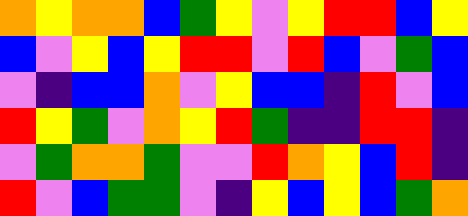[["orange", "yellow", "orange", "orange", "blue", "green", "yellow", "violet", "yellow", "red", "red", "blue", "yellow"], ["blue", "violet", "yellow", "blue", "yellow", "red", "red", "violet", "red", "blue", "violet", "green", "blue"], ["violet", "indigo", "blue", "blue", "orange", "violet", "yellow", "blue", "blue", "indigo", "red", "violet", "blue"], ["red", "yellow", "green", "violet", "orange", "yellow", "red", "green", "indigo", "indigo", "red", "red", "indigo"], ["violet", "green", "orange", "orange", "green", "violet", "violet", "red", "orange", "yellow", "blue", "red", "indigo"], ["red", "violet", "blue", "green", "green", "violet", "indigo", "yellow", "blue", "yellow", "blue", "green", "orange"]]